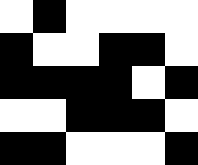[["white", "black", "white", "white", "white", "white"], ["black", "white", "white", "black", "black", "white"], ["black", "black", "black", "black", "white", "black"], ["white", "white", "black", "black", "black", "white"], ["black", "black", "white", "white", "white", "black"]]